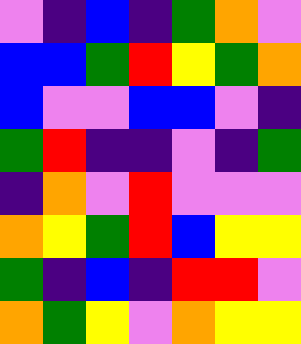[["violet", "indigo", "blue", "indigo", "green", "orange", "violet"], ["blue", "blue", "green", "red", "yellow", "green", "orange"], ["blue", "violet", "violet", "blue", "blue", "violet", "indigo"], ["green", "red", "indigo", "indigo", "violet", "indigo", "green"], ["indigo", "orange", "violet", "red", "violet", "violet", "violet"], ["orange", "yellow", "green", "red", "blue", "yellow", "yellow"], ["green", "indigo", "blue", "indigo", "red", "red", "violet"], ["orange", "green", "yellow", "violet", "orange", "yellow", "yellow"]]